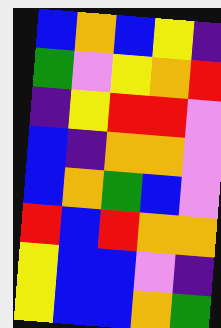[["blue", "orange", "blue", "yellow", "indigo"], ["green", "violet", "yellow", "orange", "red"], ["indigo", "yellow", "red", "red", "violet"], ["blue", "indigo", "orange", "orange", "violet"], ["blue", "orange", "green", "blue", "violet"], ["red", "blue", "red", "orange", "orange"], ["yellow", "blue", "blue", "violet", "indigo"], ["yellow", "blue", "blue", "orange", "green"]]